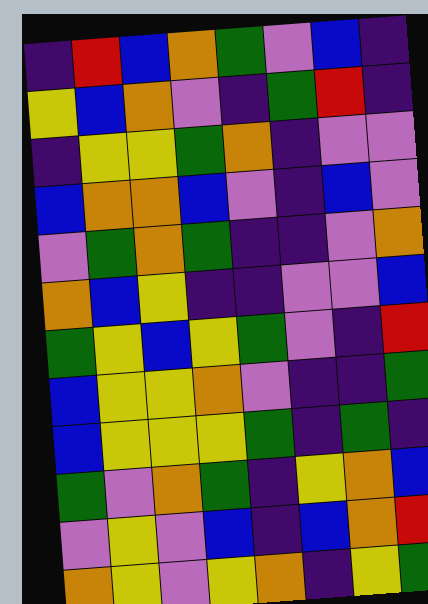[["indigo", "red", "blue", "orange", "green", "violet", "blue", "indigo"], ["yellow", "blue", "orange", "violet", "indigo", "green", "red", "indigo"], ["indigo", "yellow", "yellow", "green", "orange", "indigo", "violet", "violet"], ["blue", "orange", "orange", "blue", "violet", "indigo", "blue", "violet"], ["violet", "green", "orange", "green", "indigo", "indigo", "violet", "orange"], ["orange", "blue", "yellow", "indigo", "indigo", "violet", "violet", "blue"], ["green", "yellow", "blue", "yellow", "green", "violet", "indigo", "red"], ["blue", "yellow", "yellow", "orange", "violet", "indigo", "indigo", "green"], ["blue", "yellow", "yellow", "yellow", "green", "indigo", "green", "indigo"], ["green", "violet", "orange", "green", "indigo", "yellow", "orange", "blue"], ["violet", "yellow", "violet", "blue", "indigo", "blue", "orange", "red"], ["orange", "yellow", "violet", "yellow", "orange", "indigo", "yellow", "green"]]